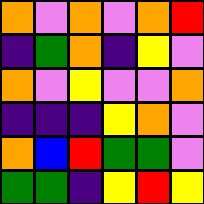[["orange", "violet", "orange", "violet", "orange", "red"], ["indigo", "green", "orange", "indigo", "yellow", "violet"], ["orange", "violet", "yellow", "violet", "violet", "orange"], ["indigo", "indigo", "indigo", "yellow", "orange", "violet"], ["orange", "blue", "red", "green", "green", "violet"], ["green", "green", "indigo", "yellow", "red", "yellow"]]